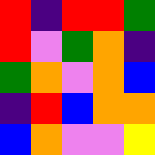[["red", "indigo", "red", "red", "green"], ["red", "violet", "green", "orange", "indigo"], ["green", "orange", "violet", "orange", "blue"], ["indigo", "red", "blue", "orange", "orange"], ["blue", "orange", "violet", "violet", "yellow"]]